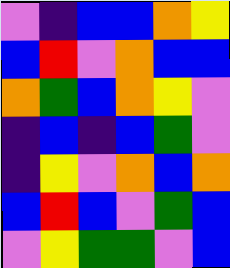[["violet", "indigo", "blue", "blue", "orange", "yellow"], ["blue", "red", "violet", "orange", "blue", "blue"], ["orange", "green", "blue", "orange", "yellow", "violet"], ["indigo", "blue", "indigo", "blue", "green", "violet"], ["indigo", "yellow", "violet", "orange", "blue", "orange"], ["blue", "red", "blue", "violet", "green", "blue"], ["violet", "yellow", "green", "green", "violet", "blue"]]